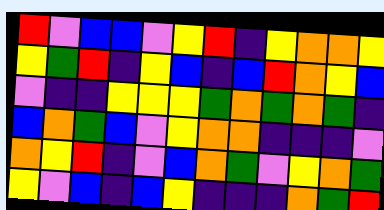[["red", "violet", "blue", "blue", "violet", "yellow", "red", "indigo", "yellow", "orange", "orange", "yellow"], ["yellow", "green", "red", "indigo", "yellow", "blue", "indigo", "blue", "red", "orange", "yellow", "blue"], ["violet", "indigo", "indigo", "yellow", "yellow", "yellow", "green", "orange", "green", "orange", "green", "indigo"], ["blue", "orange", "green", "blue", "violet", "yellow", "orange", "orange", "indigo", "indigo", "indigo", "violet"], ["orange", "yellow", "red", "indigo", "violet", "blue", "orange", "green", "violet", "yellow", "orange", "green"], ["yellow", "violet", "blue", "indigo", "blue", "yellow", "indigo", "indigo", "indigo", "orange", "green", "red"]]